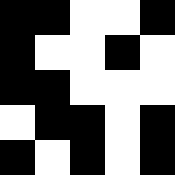[["black", "black", "white", "white", "black"], ["black", "white", "white", "black", "white"], ["black", "black", "white", "white", "white"], ["white", "black", "black", "white", "black"], ["black", "white", "black", "white", "black"]]